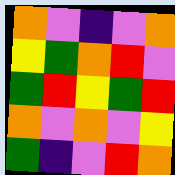[["orange", "violet", "indigo", "violet", "orange"], ["yellow", "green", "orange", "red", "violet"], ["green", "red", "yellow", "green", "red"], ["orange", "violet", "orange", "violet", "yellow"], ["green", "indigo", "violet", "red", "orange"]]